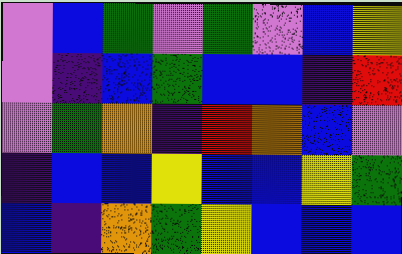[["violet", "blue", "green", "violet", "green", "violet", "blue", "yellow"], ["violet", "indigo", "blue", "green", "blue", "blue", "indigo", "red"], ["violet", "green", "orange", "indigo", "red", "orange", "blue", "violet"], ["indigo", "blue", "blue", "yellow", "blue", "blue", "yellow", "green"], ["blue", "indigo", "orange", "green", "yellow", "blue", "blue", "blue"]]